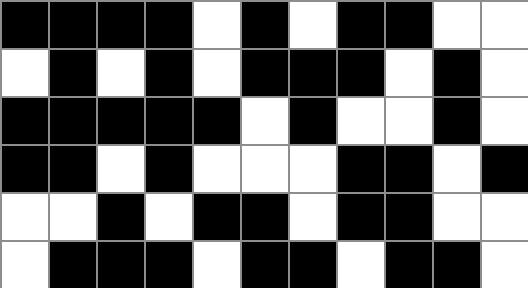[["black", "black", "black", "black", "white", "black", "white", "black", "black", "white", "white"], ["white", "black", "white", "black", "white", "black", "black", "black", "white", "black", "white"], ["black", "black", "black", "black", "black", "white", "black", "white", "white", "black", "white"], ["black", "black", "white", "black", "white", "white", "white", "black", "black", "white", "black"], ["white", "white", "black", "white", "black", "black", "white", "black", "black", "white", "white"], ["white", "black", "black", "black", "white", "black", "black", "white", "black", "black", "white"]]